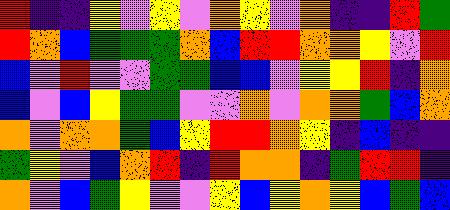[["red", "indigo", "indigo", "yellow", "violet", "yellow", "violet", "orange", "yellow", "violet", "orange", "indigo", "indigo", "red", "green"], ["red", "orange", "blue", "green", "green", "green", "orange", "blue", "red", "red", "orange", "orange", "yellow", "violet", "red"], ["blue", "violet", "red", "violet", "violet", "green", "green", "blue", "blue", "violet", "yellow", "yellow", "red", "indigo", "orange"], ["blue", "violet", "blue", "yellow", "green", "green", "violet", "violet", "orange", "violet", "orange", "orange", "green", "blue", "orange"], ["orange", "violet", "orange", "orange", "green", "blue", "yellow", "red", "red", "orange", "yellow", "indigo", "blue", "indigo", "indigo"], ["green", "yellow", "violet", "blue", "orange", "red", "indigo", "red", "orange", "orange", "indigo", "green", "red", "red", "indigo"], ["orange", "violet", "blue", "green", "yellow", "violet", "violet", "yellow", "blue", "yellow", "orange", "yellow", "blue", "green", "blue"]]